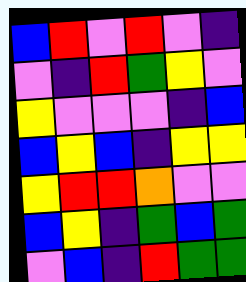[["blue", "red", "violet", "red", "violet", "indigo"], ["violet", "indigo", "red", "green", "yellow", "violet"], ["yellow", "violet", "violet", "violet", "indigo", "blue"], ["blue", "yellow", "blue", "indigo", "yellow", "yellow"], ["yellow", "red", "red", "orange", "violet", "violet"], ["blue", "yellow", "indigo", "green", "blue", "green"], ["violet", "blue", "indigo", "red", "green", "green"]]